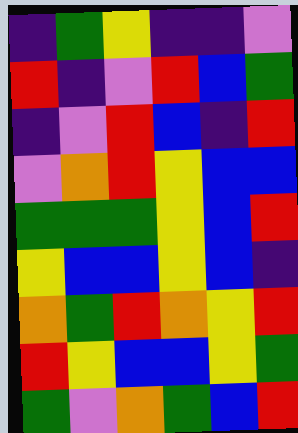[["indigo", "green", "yellow", "indigo", "indigo", "violet"], ["red", "indigo", "violet", "red", "blue", "green"], ["indigo", "violet", "red", "blue", "indigo", "red"], ["violet", "orange", "red", "yellow", "blue", "blue"], ["green", "green", "green", "yellow", "blue", "red"], ["yellow", "blue", "blue", "yellow", "blue", "indigo"], ["orange", "green", "red", "orange", "yellow", "red"], ["red", "yellow", "blue", "blue", "yellow", "green"], ["green", "violet", "orange", "green", "blue", "red"]]